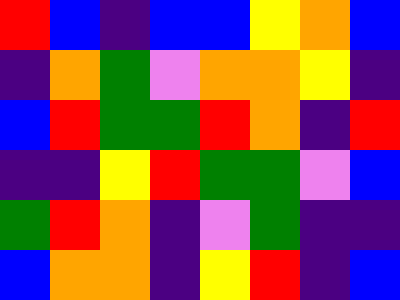[["red", "blue", "indigo", "blue", "blue", "yellow", "orange", "blue"], ["indigo", "orange", "green", "violet", "orange", "orange", "yellow", "indigo"], ["blue", "red", "green", "green", "red", "orange", "indigo", "red"], ["indigo", "indigo", "yellow", "red", "green", "green", "violet", "blue"], ["green", "red", "orange", "indigo", "violet", "green", "indigo", "indigo"], ["blue", "orange", "orange", "indigo", "yellow", "red", "indigo", "blue"]]